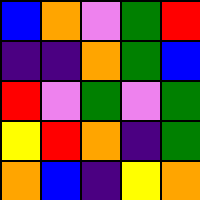[["blue", "orange", "violet", "green", "red"], ["indigo", "indigo", "orange", "green", "blue"], ["red", "violet", "green", "violet", "green"], ["yellow", "red", "orange", "indigo", "green"], ["orange", "blue", "indigo", "yellow", "orange"]]